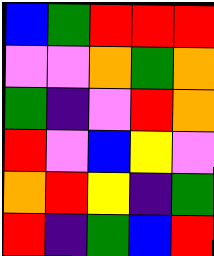[["blue", "green", "red", "red", "red"], ["violet", "violet", "orange", "green", "orange"], ["green", "indigo", "violet", "red", "orange"], ["red", "violet", "blue", "yellow", "violet"], ["orange", "red", "yellow", "indigo", "green"], ["red", "indigo", "green", "blue", "red"]]